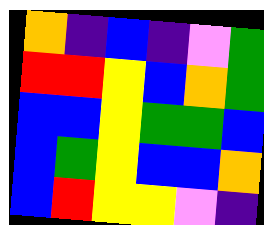[["orange", "indigo", "blue", "indigo", "violet", "green"], ["red", "red", "yellow", "blue", "orange", "green"], ["blue", "blue", "yellow", "green", "green", "blue"], ["blue", "green", "yellow", "blue", "blue", "orange"], ["blue", "red", "yellow", "yellow", "violet", "indigo"]]